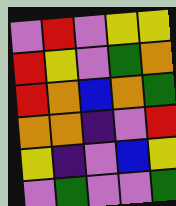[["violet", "red", "violet", "yellow", "yellow"], ["red", "yellow", "violet", "green", "orange"], ["red", "orange", "blue", "orange", "green"], ["orange", "orange", "indigo", "violet", "red"], ["yellow", "indigo", "violet", "blue", "yellow"], ["violet", "green", "violet", "violet", "green"]]